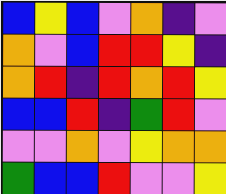[["blue", "yellow", "blue", "violet", "orange", "indigo", "violet"], ["orange", "violet", "blue", "red", "red", "yellow", "indigo"], ["orange", "red", "indigo", "red", "orange", "red", "yellow"], ["blue", "blue", "red", "indigo", "green", "red", "violet"], ["violet", "violet", "orange", "violet", "yellow", "orange", "orange"], ["green", "blue", "blue", "red", "violet", "violet", "yellow"]]